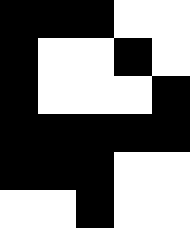[["black", "black", "black", "white", "white"], ["black", "white", "white", "black", "white"], ["black", "white", "white", "white", "black"], ["black", "black", "black", "black", "black"], ["black", "black", "black", "white", "white"], ["white", "white", "black", "white", "white"]]